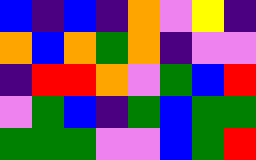[["blue", "indigo", "blue", "indigo", "orange", "violet", "yellow", "indigo"], ["orange", "blue", "orange", "green", "orange", "indigo", "violet", "violet"], ["indigo", "red", "red", "orange", "violet", "green", "blue", "red"], ["violet", "green", "blue", "indigo", "green", "blue", "green", "green"], ["green", "green", "green", "violet", "violet", "blue", "green", "red"]]